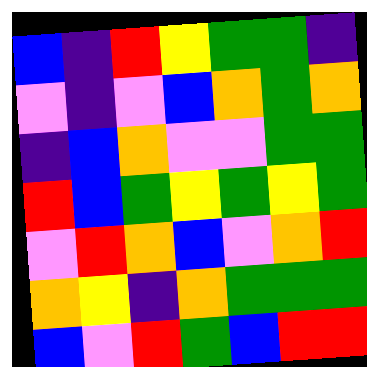[["blue", "indigo", "red", "yellow", "green", "green", "indigo"], ["violet", "indigo", "violet", "blue", "orange", "green", "orange"], ["indigo", "blue", "orange", "violet", "violet", "green", "green"], ["red", "blue", "green", "yellow", "green", "yellow", "green"], ["violet", "red", "orange", "blue", "violet", "orange", "red"], ["orange", "yellow", "indigo", "orange", "green", "green", "green"], ["blue", "violet", "red", "green", "blue", "red", "red"]]